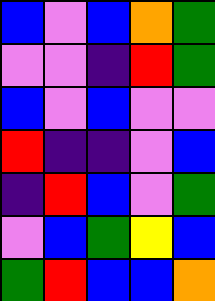[["blue", "violet", "blue", "orange", "green"], ["violet", "violet", "indigo", "red", "green"], ["blue", "violet", "blue", "violet", "violet"], ["red", "indigo", "indigo", "violet", "blue"], ["indigo", "red", "blue", "violet", "green"], ["violet", "blue", "green", "yellow", "blue"], ["green", "red", "blue", "blue", "orange"]]